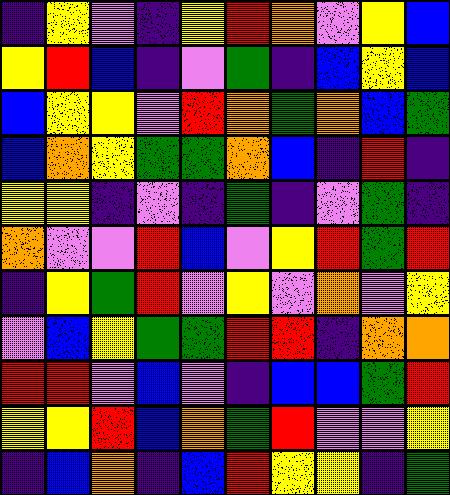[["indigo", "yellow", "violet", "indigo", "yellow", "red", "orange", "violet", "yellow", "blue"], ["yellow", "red", "blue", "indigo", "violet", "green", "indigo", "blue", "yellow", "blue"], ["blue", "yellow", "yellow", "violet", "red", "orange", "green", "orange", "blue", "green"], ["blue", "orange", "yellow", "green", "green", "orange", "blue", "indigo", "red", "indigo"], ["yellow", "yellow", "indigo", "violet", "indigo", "green", "indigo", "violet", "green", "indigo"], ["orange", "violet", "violet", "red", "blue", "violet", "yellow", "red", "green", "red"], ["indigo", "yellow", "green", "red", "violet", "yellow", "violet", "orange", "violet", "yellow"], ["violet", "blue", "yellow", "green", "green", "red", "red", "indigo", "orange", "orange"], ["red", "red", "violet", "blue", "violet", "indigo", "blue", "blue", "green", "red"], ["yellow", "yellow", "red", "blue", "orange", "green", "red", "violet", "violet", "yellow"], ["indigo", "blue", "orange", "indigo", "blue", "red", "yellow", "yellow", "indigo", "green"]]